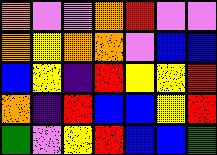[["orange", "violet", "violet", "orange", "red", "violet", "violet"], ["orange", "yellow", "orange", "orange", "violet", "blue", "blue"], ["blue", "yellow", "indigo", "red", "yellow", "yellow", "red"], ["orange", "indigo", "red", "blue", "blue", "yellow", "red"], ["green", "violet", "yellow", "red", "blue", "blue", "green"]]